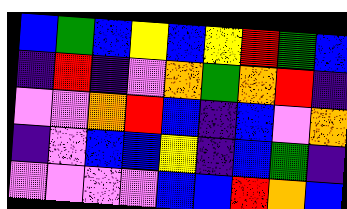[["blue", "green", "blue", "yellow", "blue", "yellow", "red", "green", "blue"], ["indigo", "red", "indigo", "violet", "orange", "green", "orange", "red", "indigo"], ["violet", "violet", "orange", "red", "blue", "indigo", "blue", "violet", "orange"], ["indigo", "violet", "blue", "blue", "yellow", "indigo", "blue", "green", "indigo"], ["violet", "violet", "violet", "violet", "blue", "blue", "red", "orange", "blue"]]